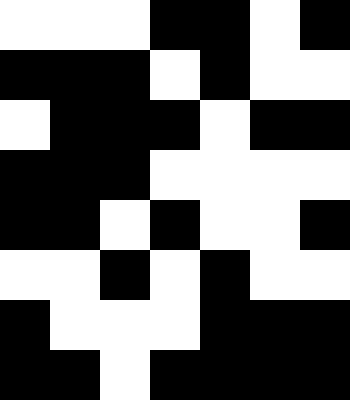[["white", "white", "white", "black", "black", "white", "black"], ["black", "black", "black", "white", "black", "white", "white"], ["white", "black", "black", "black", "white", "black", "black"], ["black", "black", "black", "white", "white", "white", "white"], ["black", "black", "white", "black", "white", "white", "black"], ["white", "white", "black", "white", "black", "white", "white"], ["black", "white", "white", "white", "black", "black", "black"], ["black", "black", "white", "black", "black", "black", "black"]]